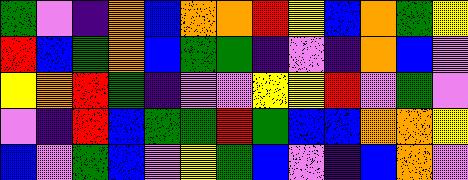[["green", "violet", "indigo", "orange", "blue", "orange", "orange", "red", "yellow", "blue", "orange", "green", "yellow"], ["red", "blue", "green", "orange", "blue", "green", "green", "indigo", "violet", "indigo", "orange", "blue", "violet"], ["yellow", "orange", "red", "green", "indigo", "violet", "violet", "yellow", "yellow", "red", "violet", "green", "violet"], ["violet", "indigo", "red", "blue", "green", "green", "red", "green", "blue", "blue", "orange", "orange", "yellow"], ["blue", "violet", "green", "blue", "violet", "yellow", "green", "blue", "violet", "indigo", "blue", "orange", "violet"]]